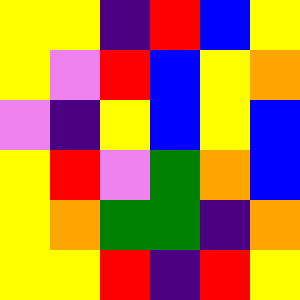[["yellow", "yellow", "indigo", "red", "blue", "yellow"], ["yellow", "violet", "red", "blue", "yellow", "orange"], ["violet", "indigo", "yellow", "blue", "yellow", "blue"], ["yellow", "red", "violet", "green", "orange", "blue"], ["yellow", "orange", "green", "green", "indigo", "orange"], ["yellow", "yellow", "red", "indigo", "red", "yellow"]]